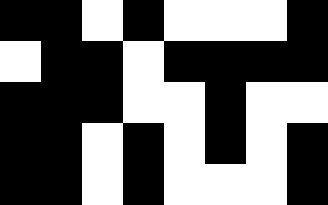[["black", "black", "white", "black", "white", "white", "white", "black"], ["white", "black", "black", "white", "black", "black", "black", "black"], ["black", "black", "black", "white", "white", "black", "white", "white"], ["black", "black", "white", "black", "white", "black", "white", "black"], ["black", "black", "white", "black", "white", "white", "white", "black"]]